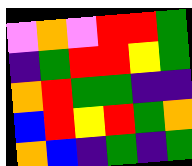[["violet", "orange", "violet", "red", "red", "green"], ["indigo", "green", "red", "red", "yellow", "green"], ["orange", "red", "green", "green", "indigo", "indigo"], ["blue", "red", "yellow", "red", "green", "orange"], ["orange", "blue", "indigo", "green", "indigo", "green"]]